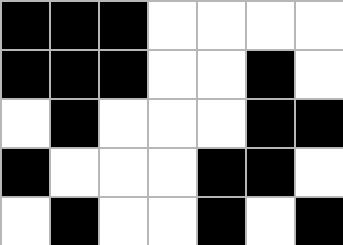[["black", "black", "black", "white", "white", "white", "white"], ["black", "black", "black", "white", "white", "black", "white"], ["white", "black", "white", "white", "white", "black", "black"], ["black", "white", "white", "white", "black", "black", "white"], ["white", "black", "white", "white", "black", "white", "black"]]